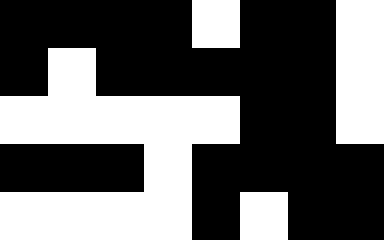[["black", "black", "black", "black", "white", "black", "black", "white"], ["black", "white", "black", "black", "black", "black", "black", "white"], ["white", "white", "white", "white", "white", "black", "black", "white"], ["black", "black", "black", "white", "black", "black", "black", "black"], ["white", "white", "white", "white", "black", "white", "black", "black"]]